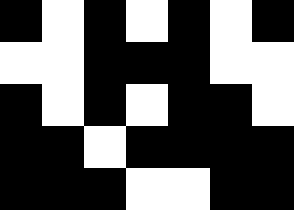[["black", "white", "black", "white", "black", "white", "black"], ["white", "white", "black", "black", "black", "white", "white"], ["black", "white", "black", "white", "black", "black", "white"], ["black", "black", "white", "black", "black", "black", "black"], ["black", "black", "black", "white", "white", "black", "black"]]